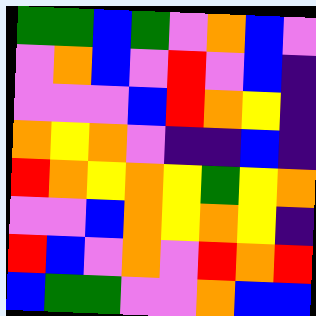[["green", "green", "blue", "green", "violet", "orange", "blue", "violet"], ["violet", "orange", "blue", "violet", "red", "violet", "blue", "indigo"], ["violet", "violet", "violet", "blue", "red", "orange", "yellow", "indigo"], ["orange", "yellow", "orange", "violet", "indigo", "indigo", "blue", "indigo"], ["red", "orange", "yellow", "orange", "yellow", "green", "yellow", "orange"], ["violet", "violet", "blue", "orange", "yellow", "orange", "yellow", "indigo"], ["red", "blue", "violet", "orange", "violet", "red", "orange", "red"], ["blue", "green", "green", "violet", "violet", "orange", "blue", "blue"]]